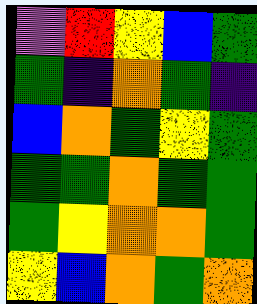[["violet", "red", "yellow", "blue", "green"], ["green", "indigo", "orange", "green", "indigo"], ["blue", "orange", "green", "yellow", "green"], ["green", "green", "orange", "green", "green"], ["green", "yellow", "orange", "orange", "green"], ["yellow", "blue", "orange", "green", "orange"]]